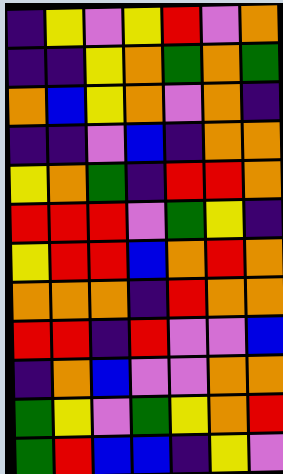[["indigo", "yellow", "violet", "yellow", "red", "violet", "orange"], ["indigo", "indigo", "yellow", "orange", "green", "orange", "green"], ["orange", "blue", "yellow", "orange", "violet", "orange", "indigo"], ["indigo", "indigo", "violet", "blue", "indigo", "orange", "orange"], ["yellow", "orange", "green", "indigo", "red", "red", "orange"], ["red", "red", "red", "violet", "green", "yellow", "indigo"], ["yellow", "red", "red", "blue", "orange", "red", "orange"], ["orange", "orange", "orange", "indigo", "red", "orange", "orange"], ["red", "red", "indigo", "red", "violet", "violet", "blue"], ["indigo", "orange", "blue", "violet", "violet", "orange", "orange"], ["green", "yellow", "violet", "green", "yellow", "orange", "red"], ["green", "red", "blue", "blue", "indigo", "yellow", "violet"]]